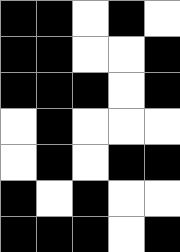[["black", "black", "white", "black", "white"], ["black", "black", "white", "white", "black"], ["black", "black", "black", "white", "black"], ["white", "black", "white", "white", "white"], ["white", "black", "white", "black", "black"], ["black", "white", "black", "white", "white"], ["black", "black", "black", "white", "black"]]